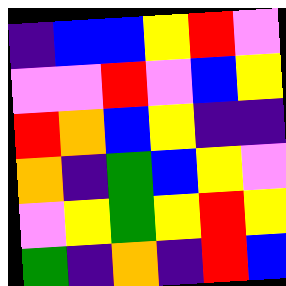[["indigo", "blue", "blue", "yellow", "red", "violet"], ["violet", "violet", "red", "violet", "blue", "yellow"], ["red", "orange", "blue", "yellow", "indigo", "indigo"], ["orange", "indigo", "green", "blue", "yellow", "violet"], ["violet", "yellow", "green", "yellow", "red", "yellow"], ["green", "indigo", "orange", "indigo", "red", "blue"]]